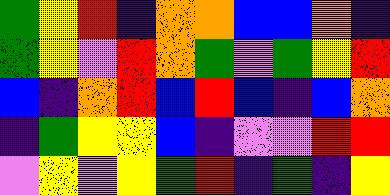[["green", "yellow", "red", "indigo", "orange", "orange", "blue", "blue", "orange", "indigo"], ["green", "yellow", "violet", "red", "orange", "green", "violet", "green", "yellow", "red"], ["blue", "indigo", "orange", "red", "blue", "red", "blue", "indigo", "blue", "orange"], ["indigo", "green", "yellow", "yellow", "blue", "indigo", "violet", "violet", "red", "red"], ["violet", "yellow", "violet", "yellow", "green", "red", "indigo", "green", "indigo", "yellow"]]